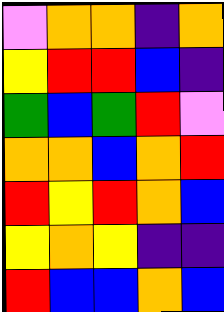[["violet", "orange", "orange", "indigo", "orange"], ["yellow", "red", "red", "blue", "indigo"], ["green", "blue", "green", "red", "violet"], ["orange", "orange", "blue", "orange", "red"], ["red", "yellow", "red", "orange", "blue"], ["yellow", "orange", "yellow", "indigo", "indigo"], ["red", "blue", "blue", "orange", "blue"]]